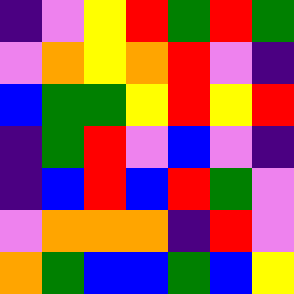[["indigo", "violet", "yellow", "red", "green", "red", "green"], ["violet", "orange", "yellow", "orange", "red", "violet", "indigo"], ["blue", "green", "green", "yellow", "red", "yellow", "red"], ["indigo", "green", "red", "violet", "blue", "violet", "indigo"], ["indigo", "blue", "red", "blue", "red", "green", "violet"], ["violet", "orange", "orange", "orange", "indigo", "red", "violet"], ["orange", "green", "blue", "blue", "green", "blue", "yellow"]]